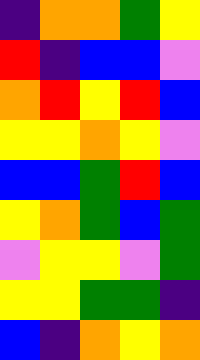[["indigo", "orange", "orange", "green", "yellow"], ["red", "indigo", "blue", "blue", "violet"], ["orange", "red", "yellow", "red", "blue"], ["yellow", "yellow", "orange", "yellow", "violet"], ["blue", "blue", "green", "red", "blue"], ["yellow", "orange", "green", "blue", "green"], ["violet", "yellow", "yellow", "violet", "green"], ["yellow", "yellow", "green", "green", "indigo"], ["blue", "indigo", "orange", "yellow", "orange"]]